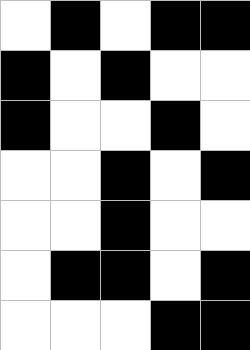[["white", "black", "white", "black", "black"], ["black", "white", "black", "white", "white"], ["black", "white", "white", "black", "white"], ["white", "white", "black", "white", "black"], ["white", "white", "black", "white", "white"], ["white", "black", "black", "white", "black"], ["white", "white", "white", "black", "black"]]